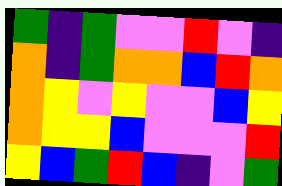[["green", "indigo", "green", "violet", "violet", "red", "violet", "indigo"], ["orange", "indigo", "green", "orange", "orange", "blue", "red", "orange"], ["orange", "yellow", "violet", "yellow", "violet", "violet", "blue", "yellow"], ["orange", "yellow", "yellow", "blue", "violet", "violet", "violet", "red"], ["yellow", "blue", "green", "red", "blue", "indigo", "violet", "green"]]